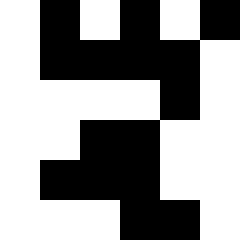[["white", "black", "white", "black", "white", "black"], ["white", "black", "black", "black", "black", "white"], ["white", "white", "white", "white", "black", "white"], ["white", "white", "black", "black", "white", "white"], ["white", "black", "black", "black", "white", "white"], ["white", "white", "white", "black", "black", "white"]]